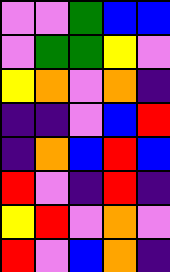[["violet", "violet", "green", "blue", "blue"], ["violet", "green", "green", "yellow", "violet"], ["yellow", "orange", "violet", "orange", "indigo"], ["indigo", "indigo", "violet", "blue", "red"], ["indigo", "orange", "blue", "red", "blue"], ["red", "violet", "indigo", "red", "indigo"], ["yellow", "red", "violet", "orange", "violet"], ["red", "violet", "blue", "orange", "indigo"]]